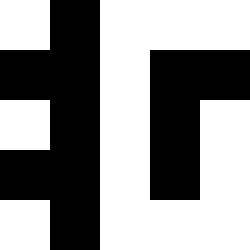[["white", "black", "white", "white", "white"], ["black", "black", "white", "black", "black"], ["white", "black", "white", "black", "white"], ["black", "black", "white", "black", "white"], ["white", "black", "white", "white", "white"]]